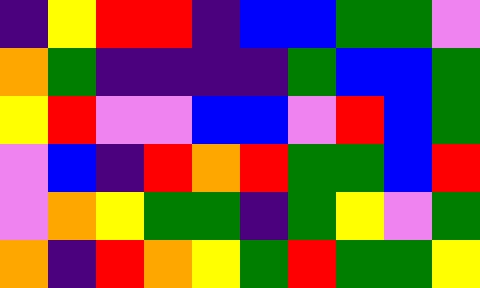[["indigo", "yellow", "red", "red", "indigo", "blue", "blue", "green", "green", "violet"], ["orange", "green", "indigo", "indigo", "indigo", "indigo", "green", "blue", "blue", "green"], ["yellow", "red", "violet", "violet", "blue", "blue", "violet", "red", "blue", "green"], ["violet", "blue", "indigo", "red", "orange", "red", "green", "green", "blue", "red"], ["violet", "orange", "yellow", "green", "green", "indigo", "green", "yellow", "violet", "green"], ["orange", "indigo", "red", "orange", "yellow", "green", "red", "green", "green", "yellow"]]